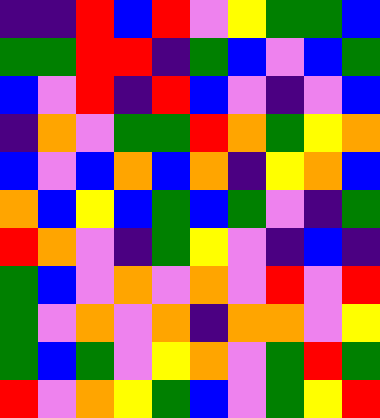[["indigo", "indigo", "red", "blue", "red", "violet", "yellow", "green", "green", "blue"], ["green", "green", "red", "red", "indigo", "green", "blue", "violet", "blue", "green"], ["blue", "violet", "red", "indigo", "red", "blue", "violet", "indigo", "violet", "blue"], ["indigo", "orange", "violet", "green", "green", "red", "orange", "green", "yellow", "orange"], ["blue", "violet", "blue", "orange", "blue", "orange", "indigo", "yellow", "orange", "blue"], ["orange", "blue", "yellow", "blue", "green", "blue", "green", "violet", "indigo", "green"], ["red", "orange", "violet", "indigo", "green", "yellow", "violet", "indigo", "blue", "indigo"], ["green", "blue", "violet", "orange", "violet", "orange", "violet", "red", "violet", "red"], ["green", "violet", "orange", "violet", "orange", "indigo", "orange", "orange", "violet", "yellow"], ["green", "blue", "green", "violet", "yellow", "orange", "violet", "green", "red", "green"], ["red", "violet", "orange", "yellow", "green", "blue", "violet", "green", "yellow", "red"]]